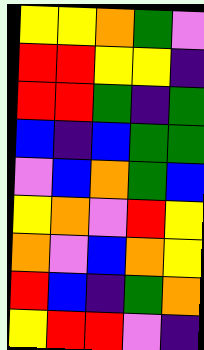[["yellow", "yellow", "orange", "green", "violet"], ["red", "red", "yellow", "yellow", "indigo"], ["red", "red", "green", "indigo", "green"], ["blue", "indigo", "blue", "green", "green"], ["violet", "blue", "orange", "green", "blue"], ["yellow", "orange", "violet", "red", "yellow"], ["orange", "violet", "blue", "orange", "yellow"], ["red", "blue", "indigo", "green", "orange"], ["yellow", "red", "red", "violet", "indigo"]]